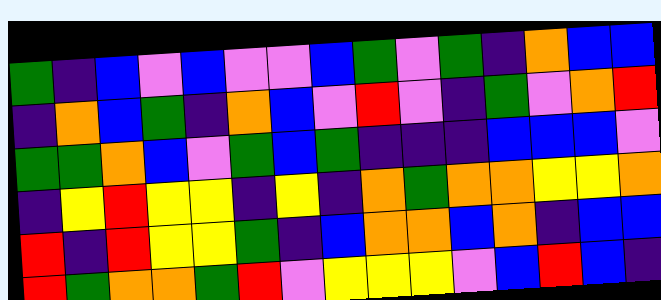[["green", "indigo", "blue", "violet", "blue", "violet", "violet", "blue", "green", "violet", "green", "indigo", "orange", "blue", "blue"], ["indigo", "orange", "blue", "green", "indigo", "orange", "blue", "violet", "red", "violet", "indigo", "green", "violet", "orange", "red"], ["green", "green", "orange", "blue", "violet", "green", "blue", "green", "indigo", "indigo", "indigo", "blue", "blue", "blue", "violet"], ["indigo", "yellow", "red", "yellow", "yellow", "indigo", "yellow", "indigo", "orange", "green", "orange", "orange", "yellow", "yellow", "orange"], ["red", "indigo", "red", "yellow", "yellow", "green", "indigo", "blue", "orange", "orange", "blue", "orange", "indigo", "blue", "blue"], ["red", "green", "orange", "orange", "green", "red", "violet", "yellow", "yellow", "yellow", "violet", "blue", "red", "blue", "indigo"]]